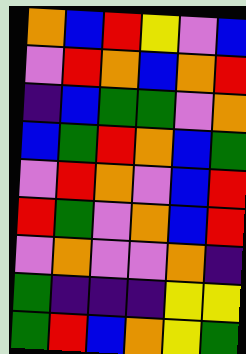[["orange", "blue", "red", "yellow", "violet", "blue"], ["violet", "red", "orange", "blue", "orange", "red"], ["indigo", "blue", "green", "green", "violet", "orange"], ["blue", "green", "red", "orange", "blue", "green"], ["violet", "red", "orange", "violet", "blue", "red"], ["red", "green", "violet", "orange", "blue", "red"], ["violet", "orange", "violet", "violet", "orange", "indigo"], ["green", "indigo", "indigo", "indigo", "yellow", "yellow"], ["green", "red", "blue", "orange", "yellow", "green"]]